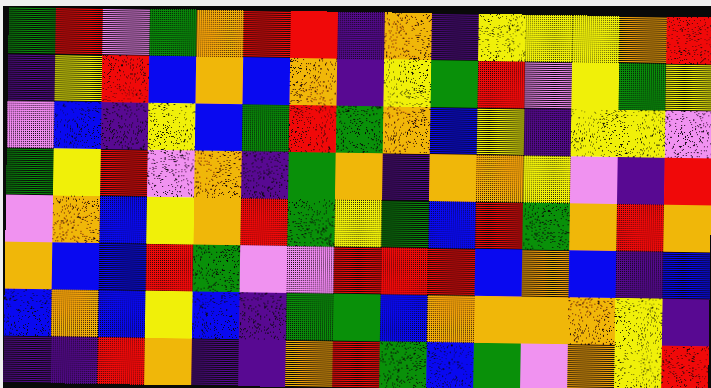[["green", "red", "violet", "green", "orange", "red", "red", "indigo", "orange", "indigo", "yellow", "yellow", "yellow", "orange", "red"], ["indigo", "yellow", "red", "blue", "orange", "blue", "orange", "indigo", "yellow", "green", "red", "violet", "yellow", "green", "yellow"], ["violet", "blue", "indigo", "yellow", "blue", "green", "red", "green", "orange", "blue", "yellow", "indigo", "yellow", "yellow", "violet"], ["green", "yellow", "red", "violet", "orange", "indigo", "green", "orange", "indigo", "orange", "orange", "yellow", "violet", "indigo", "red"], ["violet", "orange", "blue", "yellow", "orange", "red", "green", "yellow", "green", "blue", "red", "green", "orange", "red", "orange"], ["orange", "blue", "blue", "red", "green", "violet", "violet", "red", "red", "red", "blue", "orange", "blue", "indigo", "blue"], ["blue", "orange", "blue", "yellow", "blue", "indigo", "green", "green", "blue", "orange", "orange", "orange", "orange", "yellow", "indigo"], ["indigo", "indigo", "red", "orange", "indigo", "indigo", "orange", "red", "green", "blue", "green", "violet", "orange", "yellow", "red"]]